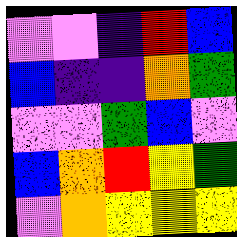[["violet", "violet", "indigo", "red", "blue"], ["blue", "indigo", "indigo", "orange", "green"], ["violet", "violet", "green", "blue", "violet"], ["blue", "orange", "red", "yellow", "green"], ["violet", "orange", "yellow", "yellow", "yellow"]]